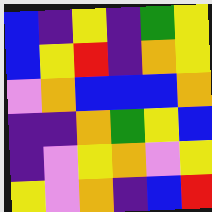[["blue", "indigo", "yellow", "indigo", "green", "yellow"], ["blue", "yellow", "red", "indigo", "orange", "yellow"], ["violet", "orange", "blue", "blue", "blue", "orange"], ["indigo", "indigo", "orange", "green", "yellow", "blue"], ["indigo", "violet", "yellow", "orange", "violet", "yellow"], ["yellow", "violet", "orange", "indigo", "blue", "red"]]